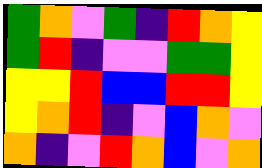[["green", "orange", "violet", "green", "indigo", "red", "orange", "yellow"], ["green", "red", "indigo", "violet", "violet", "green", "green", "yellow"], ["yellow", "yellow", "red", "blue", "blue", "red", "red", "yellow"], ["yellow", "orange", "red", "indigo", "violet", "blue", "orange", "violet"], ["orange", "indigo", "violet", "red", "orange", "blue", "violet", "orange"]]